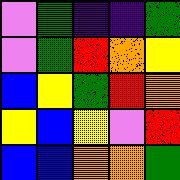[["violet", "green", "indigo", "indigo", "green"], ["violet", "green", "red", "orange", "yellow"], ["blue", "yellow", "green", "red", "orange"], ["yellow", "blue", "yellow", "violet", "red"], ["blue", "blue", "orange", "orange", "green"]]